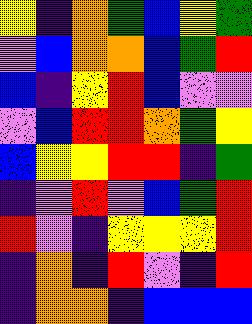[["yellow", "indigo", "orange", "green", "blue", "yellow", "green"], ["violet", "blue", "orange", "orange", "blue", "green", "red"], ["blue", "indigo", "yellow", "red", "blue", "violet", "violet"], ["violet", "blue", "red", "red", "orange", "green", "yellow"], ["blue", "yellow", "yellow", "red", "red", "indigo", "green"], ["indigo", "violet", "red", "violet", "blue", "green", "red"], ["red", "violet", "indigo", "yellow", "yellow", "yellow", "red"], ["indigo", "orange", "indigo", "red", "violet", "indigo", "red"], ["indigo", "orange", "orange", "indigo", "blue", "blue", "blue"]]